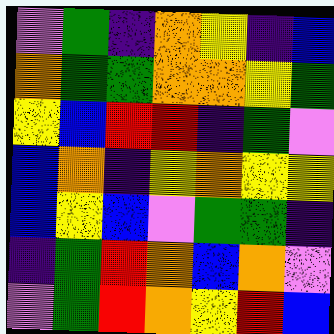[["violet", "green", "indigo", "orange", "yellow", "indigo", "blue"], ["orange", "green", "green", "orange", "orange", "yellow", "green"], ["yellow", "blue", "red", "red", "indigo", "green", "violet"], ["blue", "orange", "indigo", "yellow", "orange", "yellow", "yellow"], ["blue", "yellow", "blue", "violet", "green", "green", "indigo"], ["indigo", "green", "red", "orange", "blue", "orange", "violet"], ["violet", "green", "red", "orange", "yellow", "red", "blue"]]